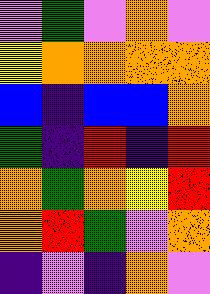[["violet", "green", "violet", "orange", "violet"], ["yellow", "orange", "orange", "orange", "orange"], ["blue", "indigo", "blue", "blue", "orange"], ["green", "indigo", "red", "indigo", "red"], ["orange", "green", "orange", "yellow", "red"], ["orange", "red", "green", "violet", "orange"], ["indigo", "violet", "indigo", "orange", "violet"]]